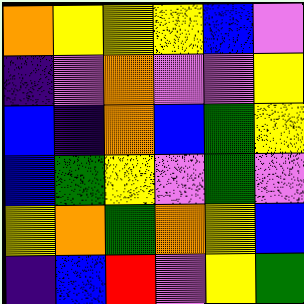[["orange", "yellow", "yellow", "yellow", "blue", "violet"], ["indigo", "violet", "orange", "violet", "violet", "yellow"], ["blue", "indigo", "orange", "blue", "green", "yellow"], ["blue", "green", "yellow", "violet", "green", "violet"], ["yellow", "orange", "green", "orange", "yellow", "blue"], ["indigo", "blue", "red", "violet", "yellow", "green"]]